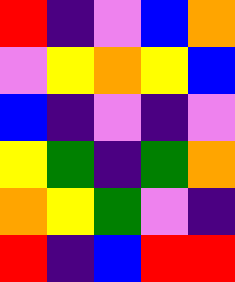[["red", "indigo", "violet", "blue", "orange"], ["violet", "yellow", "orange", "yellow", "blue"], ["blue", "indigo", "violet", "indigo", "violet"], ["yellow", "green", "indigo", "green", "orange"], ["orange", "yellow", "green", "violet", "indigo"], ["red", "indigo", "blue", "red", "red"]]